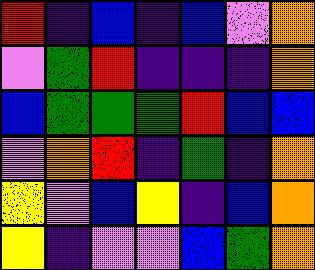[["red", "indigo", "blue", "indigo", "blue", "violet", "orange"], ["violet", "green", "red", "indigo", "indigo", "indigo", "orange"], ["blue", "green", "green", "green", "red", "blue", "blue"], ["violet", "orange", "red", "indigo", "green", "indigo", "orange"], ["yellow", "violet", "blue", "yellow", "indigo", "blue", "orange"], ["yellow", "indigo", "violet", "violet", "blue", "green", "orange"]]